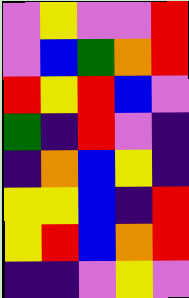[["violet", "yellow", "violet", "violet", "red"], ["violet", "blue", "green", "orange", "red"], ["red", "yellow", "red", "blue", "violet"], ["green", "indigo", "red", "violet", "indigo"], ["indigo", "orange", "blue", "yellow", "indigo"], ["yellow", "yellow", "blue", "indigo", "red"], ["yellow", "red", "blue", "orange", "red"], ["indigo", "indigo", "violet", "yellow", "violet"]]